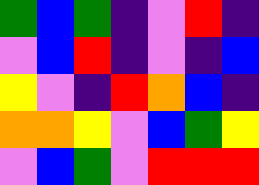[["green", "blue", "green", "indigo", "violet", "red", "indigo"], ["violet", "blue", "red", "indigo", "violet", "indigo", "blue"], ["yellow", "violet", "indigo", "red", "orange", "blue", "indigo"], ["orange", "orange", "yellow", "violet", "blue", "green", "yellow"], ["violet", "blue", "green", "violet", "red", "red", "red"]]